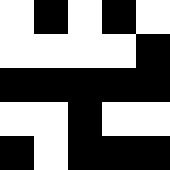[["white", "black", "white", "black", "white"], ["white", "white", "white", "white", "black"], ["black", "black", "black", "black", "black"], ["white", "white", "black", "white", "white"], ["black", "white", "black", "black", "black"]]